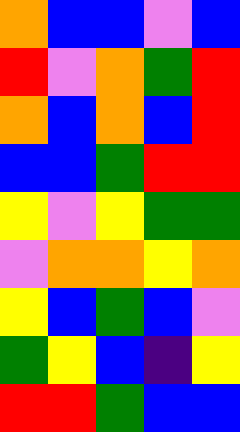[["orange", "blue", "blue", "violet", "blue"], ["red", "violet", "orange", "green", "red"], ["orange", "blue", "orange", "blue", "red"], ["blue", "blue", "green", "red", "red"], ["yellow", "violet", "yellow", "green", "green"], ["violet", "orange", "orange", "yellow", "orange"], ["yellow", "blue", "green", "blue", "violet"], ["green", "yellow", "blue", "indigo", "yellow"], ["red", "red", "green", "blue", "blue"]]